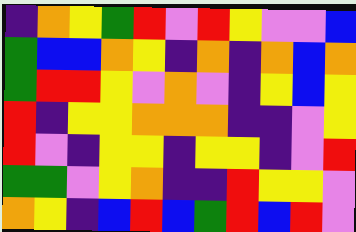[["indigo", "orange", "yellow", "green", "red", "violet", "red", "yellow", "violet", "violet", "blue"], ["green", "blue", "blue", "orange", "yellow", "indigo", "orange", "indigo", "orange", "blue", "orange"], ["green", "red", "red", "yellow", "violet", "orange", "violet", "indigo", "yellow", "blue", "yellow"], ["red", "indigo", "yellow", "yellow", "orange", "orange", "orange", "indigo", "indigo", "violet", "yellow"], ["red", "violet", "indigo", "yellow", "yellow", "indigo", "yellow", "yellow", "indigo", "violet", "red"], ["green", "green", "violet", "yellow", "orange", "indigo", "indigo", "red", "yellow", "yellow", "violet"], ["orange", "yellow", "indigo", "blue", "red", "blue", "green", "red", "blue", "red", "violet"]]